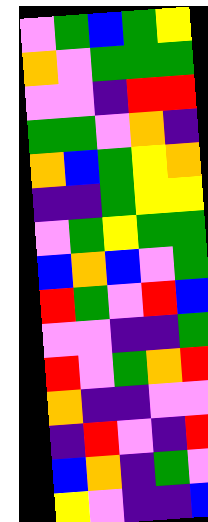[["violet", "green", "blue", "green", "yellow"], ["orange", "violet", "green", "green", "green"], ["violet", "violet", "indigo", "red", "red"], ["green", "green", "violet", "orange", "indigo"], ["orange", "blue", "green", "yellow", "orange"], ["indigo", "indigo", "green", "yellow", "yellow"], ["violet", "green", "yellow", "green", "green"], ["blue", "orange", "blue", "violet", "green"], ["red", "green", "violet", "red", "blue"], ["violet", "violet", "indigo", "indigo", "green"], ["red", "violet", "green", "orange", "red"], ["orange", "indigo", "indigo", "violet", "violet"], ["indigo", "red", "violet", "indigo", "red"], ["blue", "orange", "indigo", "green", "violet"], ["yellow", "violet", "indigo", "indigo", "blue"]]